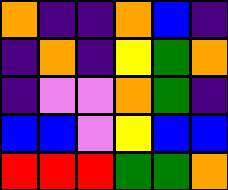[["orange", "indigo", "indigo", "orange", "blue", "indigo"], ["indigo", "orange", "indigo", "yellow", "green", "orange"], ["indigo", "violet", "violet", "orange", "green", "indigo"], ["blue", "blue", "violet", "yellow", "blue", "blue"], ["red", "red", "red", "green", "green", "orange"]]